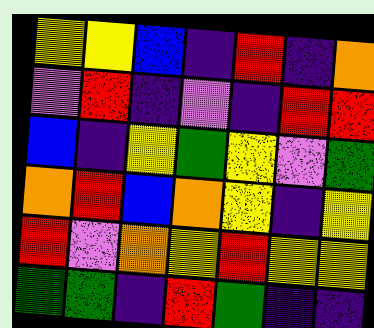[["yellow", "yellow", "blue", "indigo", "red", "indigo", "orange"], ["violet", "red", "indigo", "violet", "indigo", "red", "red"], ["blue", "indigo", "yellow", "green", "yellow", "violet", "green"], ["orange", "red", "blue", "orange", "yellow", "indigo", "yellow"], ["red", "violet", "orange", "yellow", "red", "yellow", "yellow"], ["green", "green", "indigo", "red", "green", "indigo", "indigo"]]